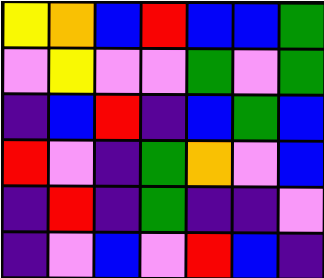[["yellow", "orange", "blue", "red", "blue", "blue", "green"], ["violet", "yellow", "violet", "violet", "green", "violet", "green"], ["indigo", "blue", "red", "indigo", "blue", "green", "blue"], ["red", "violet", "indigo", "green", "orange", "violet", "blue"], ["indigo", "red", "indigo", "green", "indigo", "indigo", "violet"], ["indigo", "violet", "blue", "violet", "red", "blue", "indigo"]]